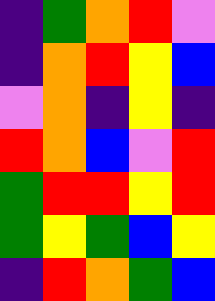[["indigo", "green", "orange", "red", "violet"], ["indigo", "orange", "red", "yellow", "blue"], ["violet", "orange", "indigo", "yellow", "indigo"], ["red", "orange", "blue", "violet", "red"], ["green", "red", "red", "yellow", "red"], ["green", "yellow", "green", "blue", "yellow"], ["indigo", "red", "orange", "green", "blue"]]